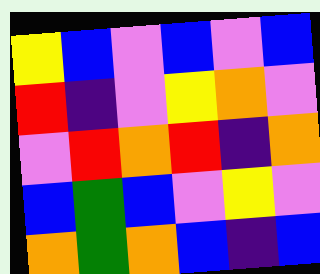[["yellow", "blue", "violet", "blue", "violet", "blue"], ["red", "indigo", "violet", "yellow", "orange", "violet"], ["violet", "red", "orange", "red", "indigo", "orange"], ["blue", "green", "blue", "violet", "yellow", "violet"], ["orange", "green", "orange", "blue", "indigo", "blue"]]